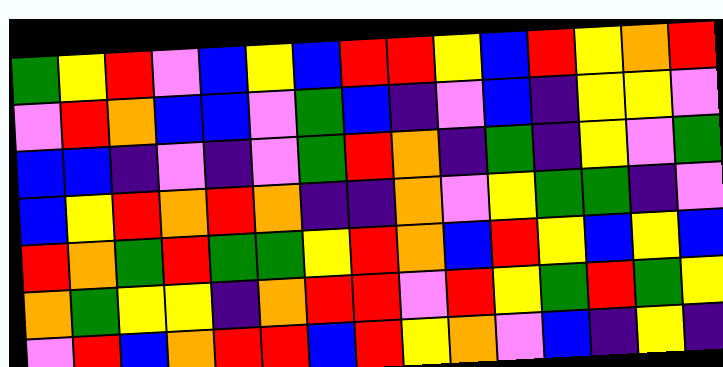[["green", "yellow", "red", "violet", "blue", "yellow", "blue", "red", "red", "yellow", "blue", "red", "yellow", "orange", "red"], ["violet", "red", "orange", "blue", "blue", "violet", "green", "blue", "indigo", "violet", "blue", "indigo", "yellow", "yellow", "violet"], ["blue", "blue", "indigo", "violet", "indigo", "violet", "green", "red", "orange", "indigo", "green", "indigo", "yellow", "violet", "green"], ["blue", "yellow", "red", "orange", "red", "orange", "indigo", "indigo", "orange", "violet", "yellow", "green", "green", "indigo", "violet"], ["red", "orange", "green", "red", "green", "green", "yellow", "red", "orange", "blue", "red", "yellow", "blue", "yellow", "blue"], ["orange", "green", "yellow", "yellow", "indigo", "orange", "red", "red", "violet", "red", "yellow", "green", "red", "green", "yellow"], ["violet", "red", "blue", "orange", "red", "red", "blue", "red", "yellow", "orange", "violet", "blue", "indigo", "yellow", "indigo"]]